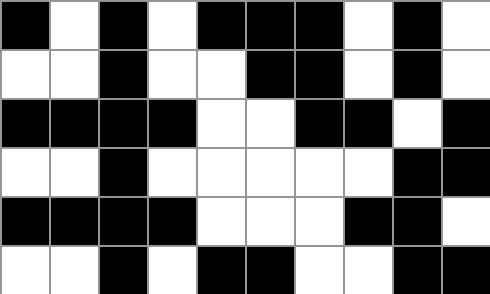[["black", "white", "black", "white", "black", "black", "black", "white", "black", "white"], ["white", "white", "black", "white", "white", "black", "black", "white", "black", "white"], ["black", "black", "black", "black", "white", "white", "black", "black", "white", "black"], ["white", "white", "black", "white", "white", "white", "white", "white", "black", "black"], ["black", "black", "black", "black", "white", "white", "white", "black", "black", "white"], ["white", "white", "black", "white", "black", "black", "white", "white", "black", "black"]]